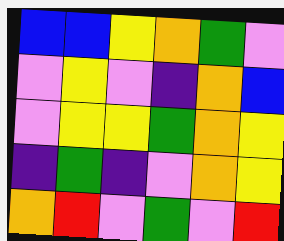[["blue", "blue", "yellow", "orange", "green", "violet"], ["violet", "yellow", "violet", "indigo", "orange", "blue"], ["violet", "yellow", "yellow", "green", "orange", "yellow"], ["indigo", "green", "indigo", "violet", "orange", "yellow"], ["orange", "red", "violet", "green", "violet", "red"]]